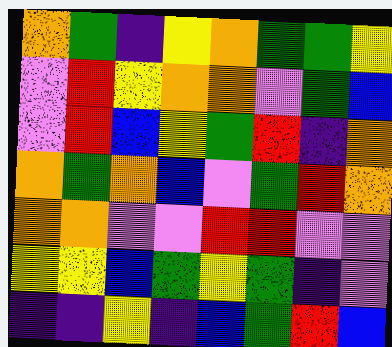[["orange", "green", "indigo", "yellow", "orange", "green", "green", "yellow"], ["violet", "red", "yellow", "orange", "orange", "violet", "green", "blue"], ["violet", "red", "blue", "yellow", "green", "red", "indigo", "orange"], ["orange", "green", "orange", "blue", "violet", "green", "red", "orange"], ["orange", "orange", "violet", "violet", "red", "red", "violet", "violet"], ["yellow", "yellow", "blue", "green", "yellow", "green", "indigo", "violet"], ["indigo", "indigo", "yellow", "indigo", "blue", "green", "red", "blue"]]